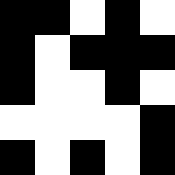[["black", "black", "white", "black", "white"], ["black", "white", "black", "black", "black"], ["black", "white", "white", "black", "white"], ["white", "white", "white", "white", "black"], ["black", "white", "black", "white", "black"]]